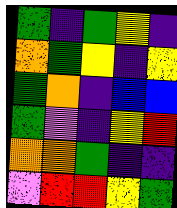[["green", "indigo", "green", "yellow", "indigo"], ["orange", "green", "yellow", "indigo", "yellow"], ["green", "orange", "indigo", "blue", "blue"], ["green", "violet", "indigo", "yellow", "red"], ["orange", "orange", "green", "indigo", "indigo"], ["violet", "red", "red", "yellow", "green"]]